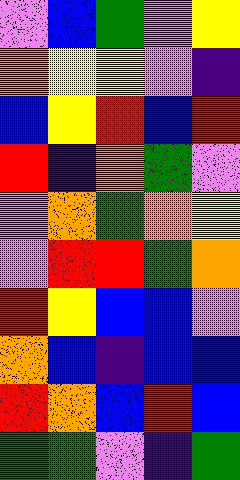[["violet", "blue", "green", "violet", "yellow"], ["orange", "yellow", "yellow", "violet", "indigo"], ["blue", "yellow", "red", "blue", "red"], ["red", "indigo", "orange", "green", "violet"], ["violet", "orange", "green", "orange", "yellow"], ["violet", "red", "red", "green", "orange"], ["red", "yellow", "blue", "blue", "violet"], ["orange", "blue", "indigo", "blue", "blue"], ["red", "orange", "blue", "red", "blue"], ["green", "green", "violet", "indigo", "green"]]